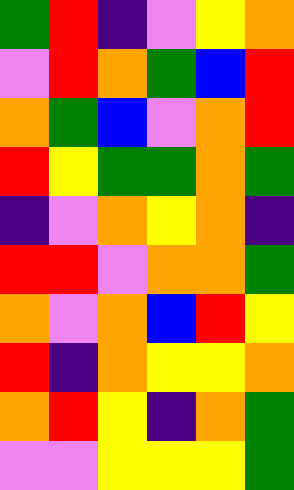[["green", "red", "indigo", "violet", "yellow", "orange"], ["violet", "red", "orange", "green", "blue", "red"], ["orange", "green", "blue", "violet", "orange", "red"], ["red", "yellow", "green", "green", "orange", "green"], ["indigo", "violet", "orange", "yellow", "orange", "indigo"], ["red", "red", "violet", "orange", "orange", "green"], ["orange", "violet", "orange", "blue", "red", "yellow"], ["red", "indigo", "orange", "yellow", "yellow", "orange"], ["orange", "red", "yellow", "indigo", "orange", "green"], ["violet", "violet", "yellow", "yellow", "yellow", "green"]]